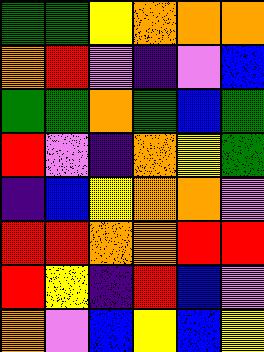[["green", "green", "yellow", "orange", "orange", "orange"], ["orange", "red", "violet", "indigo", "violet", "blue"], ["green", "green", "orange", "green", "blue", "green"], ["red", "violet", "indigo", "orange", "yellow", "green"], ["indigo", "blue", "yellow", "orange", "orange", "violet"], ["red", "red", "orange", "orange", "red", "red"], ["red", "yellow", "indigo", "red", "blue", "violet"], ["orange", "violet", "blue", "yellow", "blue", "yellow"]]